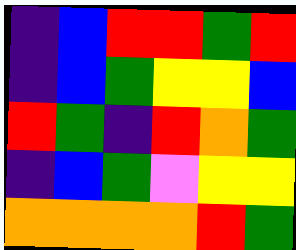[["indigo", "blue", "red", "red", "green", "red"], ["indigo", "blue", "green", "yellow", "yellow", "blue"], ["red", "green", "indigo", "red", "orange", "green"], ["indigo", "blue", "green", "violet", "yellow", "yellow"], ["orange", "orange", "orange", "orange", "red", "green"]]